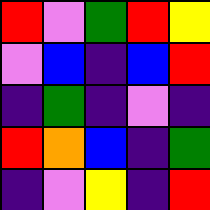[["red", "violet", "green", "red", "yellow"], ["violet", "blue", "indigo", "blue", "red"], ["indigo", "green", "indigo", "violet", "indigo"], ["red", "orange", "blue", "indigo", "green"], ["indigo", "violet", "yellow", "indigo", "red"]]